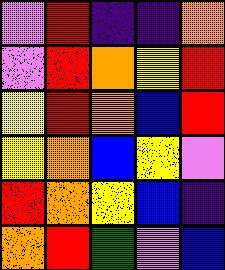[["violet", "red", "indigo", "indigo", "orange"], ["violet", "red", "orange", "yellow", "red"], ["yellow", "red", "orange", "blue", "red"], ["yellow", "orange", "blue", "yellow", "violet"], ["red", "orange", "yellow", "blue", "indigo"], ["orange", "red", "green", "violet", "blue"]]